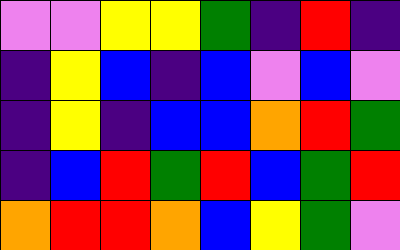[["violet", "violet", "yellow", "yellow", "green", "indigo", "red", "indigo"], ["indigo", "yellow", "blue", "indigo", "blue", "violet", "blue", "violet"], ["indigo", "yellow", "indigo", "blue", "blue", "orange", "red", "green"], ["indigo", "blue", "red", "green", "red", "blue", "green", "red"], ["orange", "red", "red", "orange", "blue", "yellow", "green", "violet"]]